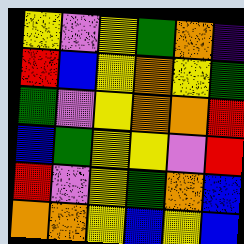[["yellow", "violet", "yellow", "green", "orange", "indigo"], ["red", "blue", "yellow", "orange", "yellow", "green"], ["green", "violet", "yellow", "orange", "orange", "red"], ["blue", "green", "yellow", "yellow", "violet", "red"], ["red", "violet", "yellow", "green", "orange", "blue"], ["orange", "orange", "yellow", "blue", "yellow", "blue"]]